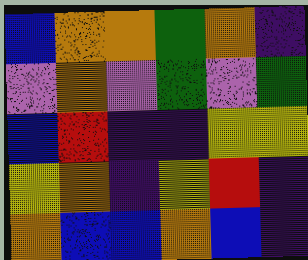[["blue", "orange", "orange", "green", "orange", "indigo"], ["violet", "orange", "violet", "green", "violet", "green"], ["blue", "red", "indigo", "indigo", "yellow", "yellow"], ["yellow", "orange", "indigo", "yellow", "red", "indigo"], ["orange", "blue", "blue", "orange", "blue", "indigo"]]